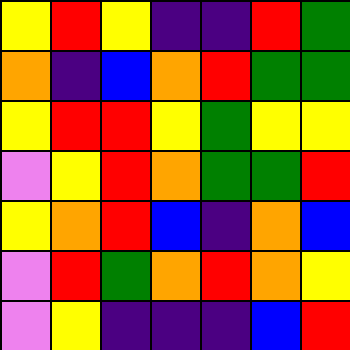[["yellow", "red", "yellow", "indigo", "indigo", "red", "green"], ["orange", "indigo", "blue", "orange", "red", "green", "green"], ["yellow", "red", "red", "yellow", "green", "yellow", "yellow"], ["violet", "yellow", "red", "orange", "green", "green", "red"], ["yellow", "orange", "red", "blue", "indigo", "orange", "blue"], ["violet", "red", "green", "orange", "red", "orange", "yellow"], ["violet", "yellow", "indigo", "indigo", "indigo", "blue", "red"]]